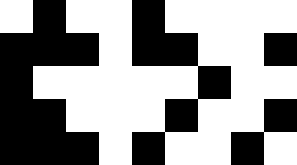[["white", "black", "white", "white", "black", "white", "white", "white", "white"], ["black", "black", "black", "white", "black", "black", "white", "white", "black"], ["black", "white", "white", "white", "white", "white", "black", "white", "white"], ["black", "black", "white", "white", "white", "black", "white", "white", "black"], ["black", "black", "black", "white", "black", "white", "white", "black", "white"]]